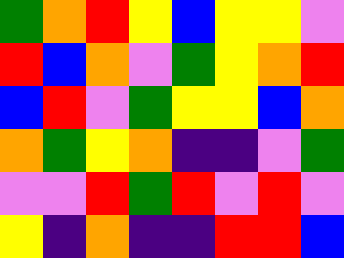[["green", "orange", "red", "yellow", "blue", "yellow", "yellow", "violet"], ["red", "blue", "orange", "violet", "green", "yellow", "orange", "red"], ["blue", "red", "violet", "green", "yellow", "yellow", "blue", "orange"], ["orange", "green", "yellow", "orange", "indigo", "indigo", "violet", "green"], ["violet", "violet", "red", "green", "red", "violet", "red", "violet"], ["yellow", "indigo", "orange", "indigo", "indigo", "red", "red", "blue"]]